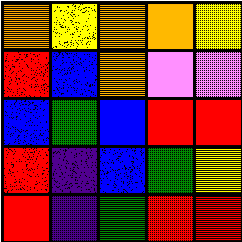[["orange", "yellow", "orange", "orange", "yellow"], ["red", "blue", "orange", "violet", "violet"], ["blue", "green", "blue", "red", "red"], ["red", "indigo", "blue", "green", "yellow"], ["red", "indigo", "green", "red", "red"]]